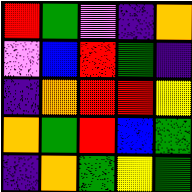[["red", "green", "violet", "indigo", "orange"], ["violet", "blue", "red", "green", "indigo"], ["indigo", "orange", "red", "red", "yellow"], ["orange", "green", "red", "blue", "green"], ["indigo", "orange", "green", "yellow", "green"]]